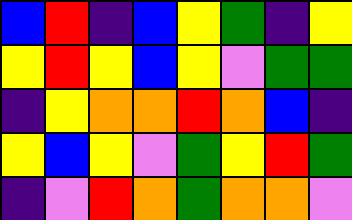[["blue", "red", "indigo", "blue", "yellow", "green", "indigo", "yellow"], ["yellow", "red", "yellow", "blue", "yellow", "violet", "green", "green"], ["indigo", "yellow", "orange", "orange", "red", "orange", "blue", "indigo"], ["yellow", "blue", "yellow", "violet", "green", "yellow", "red", "green"], ["indigo", "violet", "red", "orange", "green", "orange", "orange", "violet"]]